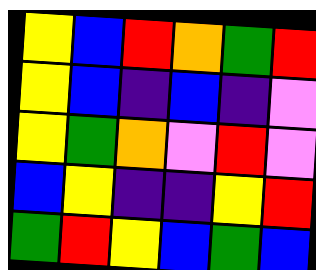[["yellow", "blue", "red", "orange", "green", "red"], ["yellow", "blue", "indigo", "blue", "indigo", "violet"], ["yellow", "green", "orange", "violet", "red", "violet"], ["blue", "yellow", "indigo", "indigo", "yellow", "red"], ["green", "red", "yellow", "blue", "green", "blue"]]